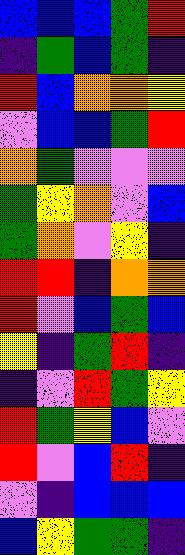[["blue", "blue", "blue", "green", "red"], ["indigo", "green", "blue", "green", "indigo"], ["red", "blue", "orange", "orange", "yellow"], ["violet", "blue", "blue", "green", "red"], ["orange", "green", "violet", "violet", "violet"], ["green", "yellow", "orange", "violet", "blue"], ["green", "orange", "violet", "yellow", "indigo"], ["red", "red", "indigo", "orange", "orange"], ["red", "violet", "blue", "green", "blue"], ["yellow", "indigo", "green", "red", "indigo"], ["indigo", "violet", "red", "green", "yellow"], ["red", "green", "yellow", "blue", "violet"], ["red", "violet", "blue", "red", "indigo"], ["violet", "indigo", "blue", "blue", "blue"], ["blue", "yellow", "green", "green", "indigo"]]